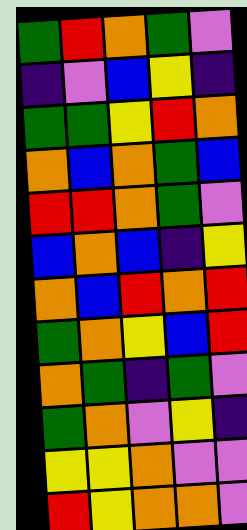[["green", "red", "orange", "green", "violet"], ["indigo", "violet", "blue", "yellow", "indigo"], ["green", "green", "yellow", "red", "orange"], ["orange", "blue", "orange", "green", "blue"], ["red", "red", "orange", "green", "violet"], ["blue", "orange", "blue", "indigo", "yellow"], ["orange", "blue", "red", "orange", "red"], ["green", "orange", "yellow", "blue", "red"], ["orange", "green", "indigo", "green", "violet"], ["green", "orange", "violet", "yellow", "indigo"], ["yellow", "yellow", "orange", "violet", "violet"], ["red", "yellow", "orange", "orange", "violet"]]